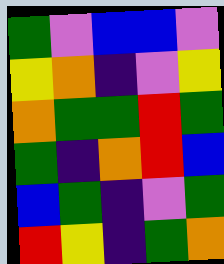[["green", "violet", "blue", "blue", "violet"], ["yellow", "orange", "indigo", "violet", "yellow"], ["orange", "green", "green", "red", "green"], ["green", "indigo", "orange", "red", "blue"], ["blue", "green", "indigo", "violet", "green"], ["red", "yellow", "indigo", "green", "orange"]]